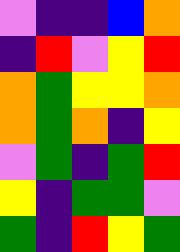[["violet", "indigo", "indigo", "blue", "orange"], ["indigo", "red", "violet", "yellow", "red"], ["orange", "green", "yellow", "yellow", "orange"], ["orange", "green", "orange", "indigo", "yellow"], ["violet", "green", "indigo", "green", "red"], ["yellow", "indigo", "green", "green", "violet"], ["green", "indigo", "red", "yellow", "green"]]